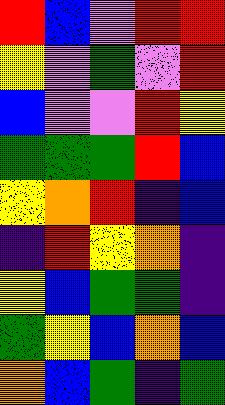[["red", "blue", "violet", "red", "red"], ["yellow", "violet", "green", "violet", "red"], ["blue", "violet", "violet", "red", "yellow"], ["green", "green", "green", "red", "blue"], ["yellow", "orange", "red", "indigo", "blue"], ["indigo", "red", "yellow", "orange", "indigo"], ["yellow", "blue", "green", "green", "indigo"], ["green", "yellow", "blue", "orange", "blue"], ["orange", "blue", "green", "indigo", "green"]]